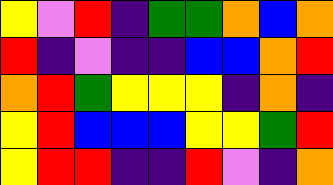[["yellow", "violet", "red", "indigo", "green", "green", "orange", "blue", "orange"], ["red", "indigo", "violet", "indigo", "indigo", "blue", "blue", "orange", "red"], ["orange", "red", "green", "yellow", "yellow", "yellow", "indigo", "orange", "indigo"], ["yellow", "red", "blue", "blue", "blue", "yellow", "yellow", "green", "red"], ["yellow", "red", "red", "indigo", "indigo", "red", "violet", "indigo", "orange"]]